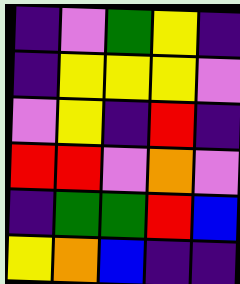[["indigo", "violet", "green", "yellow", "indigo"], ["indigo", "yellow", "yellow", "yellow", "violet"], ["violet", "yellow", "indigo", "red", "indigo"], ["red", "red", "violet", "orange", "violet"], ["indigo", "green", "green", "red", "blue"], ["yellow", "orange", "blue", "indigo", "indigo"]]